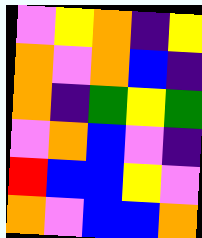[["violet", "yellow", "orange", "indigo", "yellow"], ["orange", "violet", "orange", "blue", "indigo"], ["orange", "indigo", "green", "yellow", "green"], ["violet", "orange", "blue", "violet", "indigo"], ["red", "blue", "blue", "yellow", "violet"], ["orange", "violet", "blue", "blue", "orange"]]